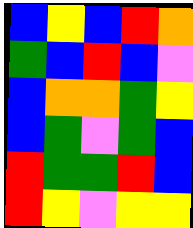[["blue", "yellow", "blue", "red", "orange"], ["green", "blue", "red", "blue", "violet"], ["blue", "orange", "orange", "green", "yellow"], ["blue", "green", "violet", "green", "blue"], ["red", "green", "green", "red", "blue"], ["red", "yellow", "violet", "yellow", "yellow"]]